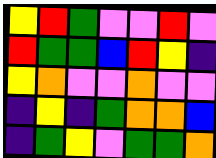[["yellow", "red", "green", "violet", "violet", "red", "violet"], ["red", "green", "green", "blue", "red", "yellow", "indigo"], ["yellow", "orange", "violet", "violet", "orange", "violet", "violet"], ["indigo", "yellow", "indigo", "green", "orange", "orange", "blue"], ["indigo", "green", "yellow", "violet", "green", "green", "orange"]]